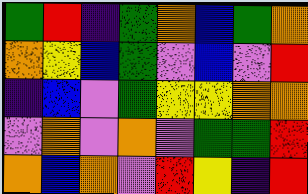[["green", "red", "indigo", "green", "orange", "blue", "green", "orange"], ["orange", "yellow", "blue", "green", "violet", "blue", "violet", "red"], ["indigo", "blue", "violet", "green", "yellow", "yellow", "orange", "orange"], ["violet", "orange", "violet", "orange", "violet", "green", "green", "red"], ["orange", "blue", "orange", "violet", "red", "yellow", "indigo", "red"]]